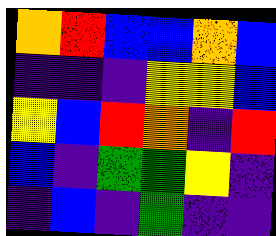[["orange", "red", "blue", "blue", "orange", "blue"], ["indigo", "indigo", "indigo", "yellow", "yellow", "blue"], ["yellow", "blue", "red", "orange", "indigo", "red"], ["blue", "indigo", "green", "green", "yellow", "indigo"], ["indigo", "blue", "indigo", "green", "indigo", "indigo"]]